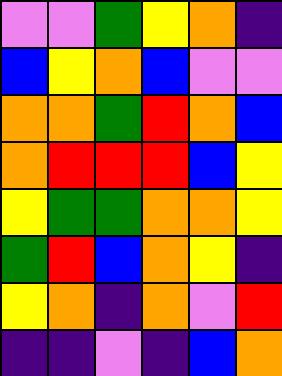[["violet", "violet", "green", "yellow", "orange", "indigo"], ["blue", "yellow", "orange", "blue", "violet", "violet"], ["orange", "orange", "green", "red", "orange", "blue"], ["orange", "red", "red", "red", "blue", "yellow"], ["yellow", "green", "green", "orange", "orange", "yellow"], ["green", "red", "blue", "orange", "yellow", "indigo"], ["yellow", "orange", "indigo", "orange", "violet", "red"], ["indigo", "indigo", "violet", "indigo", "blue", "orange"]]